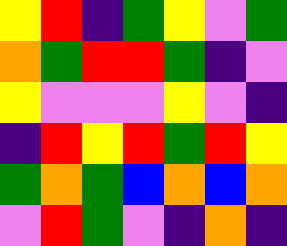[["yellow", "red", "indigo", "green", "yellow", "violet", "green"], ["orange", "green", "red", "red", "green", "indigo", "violet"], ["yellow", "violet", "violet", "violet", "yellow", "violet", "indigo"], ["indigo", "red", "yellow", "red", "green", "red", "yellow"], ["green", "orange", "green", "blue", "orange", "blue", "orange"], ["violet", "red", "green", "violet", "indigo", "orange", "indigo"]]